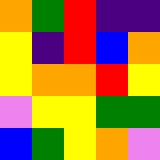[["orange", "green", "red", "indigo", "indigo"], ["yellow", "indigo", "red", "blue", "orange"], ["yellow", "orange", "orange", "red", "yellow"], ["violet", "yellow", "yellow", "green", "green"], ["blue", "green", "yellow", "orange", "violet"]]